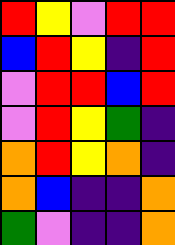[["red", "yellow", "violet", "red", "red"], ["blue", "red", "yellow", "indigo", "red"], ["violet", "red", "red", "blue", "red"], ["violet", "red", "yellow", "green", "indigo"], ["orange", "red", "yellow", "orange", "indigo"], ["orange", "blue", "indigo", "indigo", "orange"], ["green", "violet", "indigo", "indigo", "orange"]]